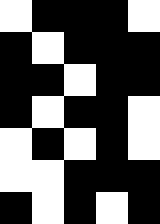[["white", "black", "black", "black", "white"], ["black", "white", "black", "black", "black"], ["black", "black", "white", "black", "black"], ["black", "white", "black", "black", "white"], ["white", "black", "white", "black", "white"], ["white", "white", "black", "black", "black"], ["black", "white", "black", "white", "black"]]